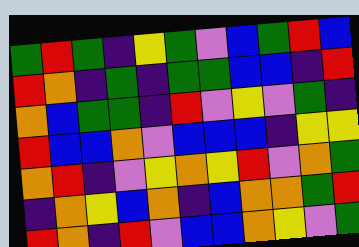[["green", "red", "green", "indigo", "yellow", "green", "violet", "blue", "green", "red", "blue"], ["red", "orange", "indigo", "green", "indigo", "green", "green", "blue", "blue", "indigo", "red"], ["orange", "blue", "green", "green", "indigo", "red", "violet", "yellow", "violet", "green", "indigo"], ["red", "blue", "blue", "orange", "violet", "blue", "blue", "blue", "indigo", "yellow", "yellow"], ["orange", "red", "indigo", "violet", "yellow", "orange", "yellow", "red", "violet", "orange", "green"], ["indigo", "orange", "yellow", "blue", "orange", "indigo", "blue", "orange", "orange", "green", "red"], ["red", "orange", "indigo", "red", "violet", "blue", "blue", "orange", "yellow", "violet", "green"]]